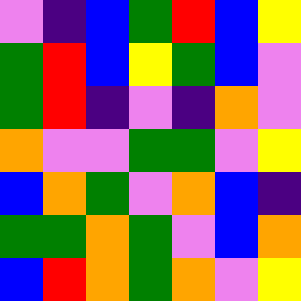[["violet", "indigo", "blue", "green", "red", "blue", "yellow"], ["green", "red", "blue", "yellow", "green", "blue", "violet"], ["green", "red", "indigo", "violet", "indigo", "orange", "violet"], ["orange", "violet", "violet", "green", "green", "violet", "yellow"], ["blue", "orange", "green", "violet", "orange", "blue", "indigo"], ["green", "green", "orange", "green", "violet", "blue", "orange"], ["blue", "red", "orange", "green", "orange", "violet", "yellow"]]